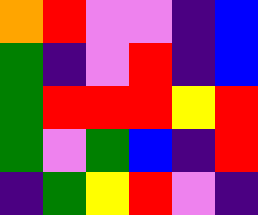[["orange", "red", "violet", "violet", "indigo", "blue"], ["green", "indigo", "violet", "red", "indigo", "blue"], ["green", "red", "red", "red", "yellow", "red"], ["green", "violet", "green", "blue", "indigo", "red"], ["indigo", "green", "yellow", "red", "violet", "indigo"]]